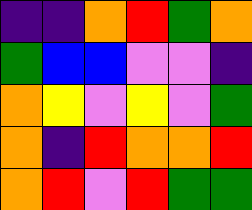[["indigo", "indigo", "orange", "red", "green", "orange"], ["green", "blue", "blue", "violet", "violet", "indigo"], ["orange", "yellow", "violet", "yellow", "violet", "green"], ["orange", "indigo", "red", "orange", "orange", "red"], ["orange", "red", "violet", "red", "green", "green"]]